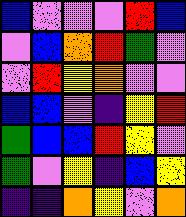[["blue", "violet", "violet", "violet", "red", "blue"], ["violet", "blue", "orange", "red", "green", "violet"], ["violet", "red", "yellow", "orange", "violet", "violet"], ["blue", "blue", "violet", "indigo", "yellow", "red"], ["green", "blue", "blue", "red", "yellow", "violet"], ["green", "violet", "yellow", "indigo", "blue", "yellow"], ["indigo", "indigo", "orange", "yellow", "violet", "orange"]]